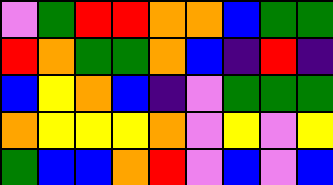[["violet", "green", "red", "red", "orange", "orange", "blue", "green", "green"], ["red", "orange", "green", "green", "orange", "blue", "indigo", "red", "indigo"], ["blue", "yellow", "orange", "blue", "indigo", "violet", "green", "green", "green"], ["orange", "yellow", "yellow", "yellow", "orange", "violet", "yellow", "violet", "yellow"], ["green", "blue", "blue", "orange", "red", "violet", "blue", "violet", "blue"]]